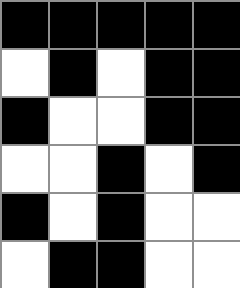[["black", "black", "black", "black", "black"], ["white", "black", "white", "black", "black"], ["black", "white", "white", "black", "black"], ["white", "white", "black", "white", "black"], ["black", "white", "black", "white", "white"], ["white", "black", "black", "white", "white"]]